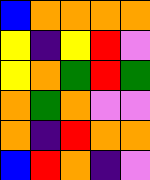[["blue", "orange", "orange", "orange", "orange"], ["yellow", "indigo", "yellow", "red", "violet"], ["yellow", "orange", "green", "red", "green"], ["orange", "green", "orange", "violet", "violet"], ["orange", "indigo", "red", "orange", "orange"], ["blue", "red", "orange", "indigo", "violet"]]